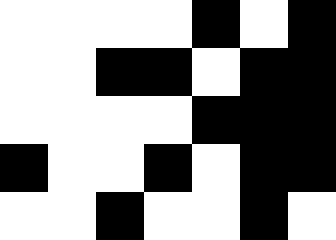[["white", "white", "white", "white", "black", "white", "black"], ["white", "white", "black", "black", "white", "black", "black"], ["white", "white", "white", "white", "black", "black", "black"], ["black", "white", "white", "black", "white", "black", "black"], ["white", "white", "black", "white", "white", "black", "white"]]